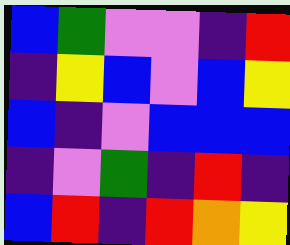[["blue", "green", "violet", "violet", "indigo", "red"], ["indigo", "yellow", "blue", "violet", "blue", "yellow"], ["blue", "indigo", "violet", "blue", "blue", "blue"], ["indigo", "violet", "green", "indigo", "red", "indigo"], ["blue", "red", "indigo", "red", "orange", "yellow"]]